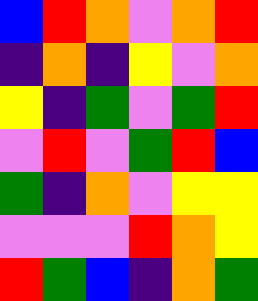[["blue", "red", "orange", "violet", "orange", "red"], ["indigo", "orange", "indigo", "yellow", "violet", "orange"], ["yellow", "indigo", "green", "violet", "green", "red"], ["violet", "red", "violet", "green", "red", "blue"], ["green", "indigo", "orange", "violet", "yellow", "yellow"], ["violet", "violet", "violet", "red", "orange", "yellow"], ["red", "green", "blue", "indigo", "orange", "green"]]